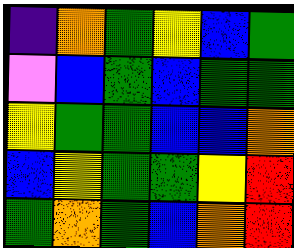[["indigo", "orange", "green", "yellow", "blue", "green"], ["violet", "blue", "green", "blue", "green", "green"], ["yellow", "green", "green", "blue", "blue", "orange"], ["blue", "yellow", "green", "green", "yellow", "red"], ["green", "orange", "green", "blue", "orange", "red"]]